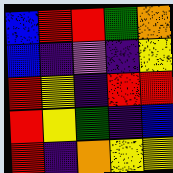[["blue", "red", "red", "green", "orange"], ["blue", "indigo", "violet", "indigo", "yellow"], ["red", "yellow", "indigo", "red", "red"], ["red", "yellow", "green", "indigo", "blue"], ["red", "indigo", "orange", "yellow", "yellow"]]